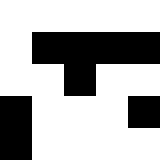[["white", "white", "white", "white", "white"], ["white", "black", "black", "black", "black"], ["white", "white", "black", "white", "white"], ["black", "white", "white", "white", "black"], ["black", "white", "white", "white", "white"]]